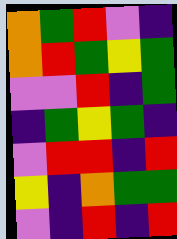[["orange", "green", "red", "violet", "indigo"], ["orange", "red", "green", "yellow", "green"], ["violet", "violet", "red", "indigo", "green"], ["indigo", "green", "yellow", "green", "indigo"], ["violet", "red", "red", "indigo", "red"], ["yellow", "indigo", "orange", "green", "green"], ["violet", "indigo", "red", "indigo", "red"]]